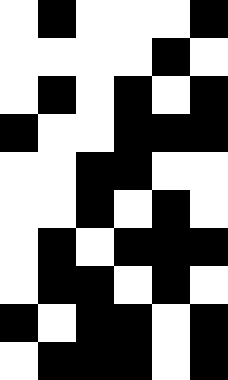[["white", "black", "white", "white", "white", "black"], ["white", "white", "white", "white", "black", "white"], ["white", "black", "white", "black", "white", "black"], ["black", "white", "white", "black", "black", "black"], ["white", "white", "black", "black", "white", "white"], ["white", "white", "black", "white", "black", "white"], ["white", "black", "white", "black", "black", "black"], ["white", "black", "black", "white", "black", "white"], ["black", "white", "black", "black", "white", "black"], ["white", "black", "black", "black", "white", "black"]]